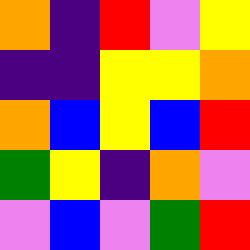[["orange", "indigo", "red", "violet", "yellow"], ["indigo", "indigo", "yellow", "yellow", "orange"], ["orange", "blue", "yellow", "blue", "red"], ["green", "yellow", "indigo", "orange", "violet"], ["violet", "blue", "violet", "green", "red"]]